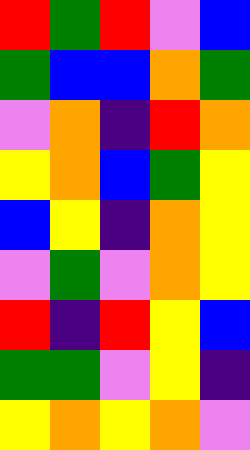[["red", "green", "red", "violet", "blue"], ["green", "blue", "blue", "orange", "green"], ["violet", "orange", "indigo", "red", "orange"], ["yellow", "orange", "blue", "green", "yellow"], ["blue", "yellow", "indigo", "orange", "yellow"], ["violet", "green", "violet", "orange", "yellow"], ["red", "indigo", "red", "yellow", "blue"], ["green", "green", "violet", "yellow", "indigo"], ["yellow", "orange", "yellow", "orange", "violet"]]